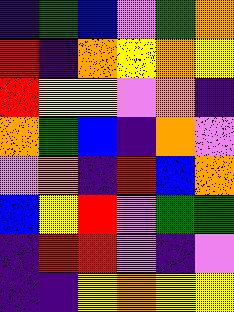[["indigo", "green", "blue", "violet", "green", "orange"], ["red", "indigo", "orange", "yellow", "orange", "yellow"], ["red", "yellow", "yellow", "violet", "orange", "indigo"], ["orange", "green", "blue", "indigo", "orange", "violet"], ["violet", "orange", "indigo", "red", "blue", "orange"], ["blue", "yellow", "red", "violet", "green", "green"], ["indigo", "red", "red", "violet", "indigo", "violet"], ["indigo", "indigo", "yellow", "orange", "yellow", "yellow"]]